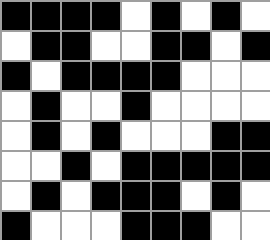[["black", "black", "black", "black", "white", "black", "white", "black", "white"], ["white", "black", "black", "white", "white", "black", "black", "white", "black"], ["black", "white", "black", "black", "black", "black", "white", "white", "white"], ["white", "black", "white", "white", "black", "white", "white", "white", "white"], ["white", "black", "white", "black", "white", "white", "white", "black", "black"], ["white", "white", "black", "white", "black", "black", "black", "black", "black"], ["white", "black", "white", "black", "black", "black", "white", "black", "white"], ["black", "white", "white", "white", "black", "black", "black", "white", "white"]]